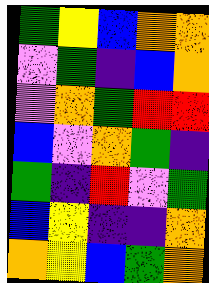[["green", "yellow", "blue", "orange", "orange"], ["violet", "green", "indigo", "blue", "orange"], ["violet", "orange", "green", "red", "red"], ["blue", "violet", "orange", "green", "indigo"], ["green", "indigo", "red", "violet", "green"], ["blue", "yellow", "indigo", "indigo", "orange"], ["orange", "yellow", "blue", "green", "orange"]]